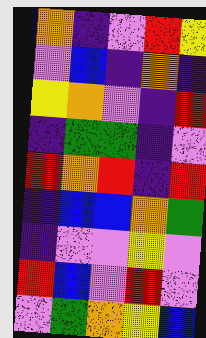[["orange", "indigo", "violet", "red", "yellow"], ["violet", "blue", "indigo", "orange", "indigo"], ["yellow", "orange", "violet", "indigo", "red"], ["indigo", "green", "green", "indigo", "violet"], ["red", "orange", "red", "indigo", "red"], ["indigo", "blue", "blue", "orange", "green"], ["indigo", "violet", "violet", "yellow", "violet"], ["red", "blue", "violet", "red", "violet"], ["violet", "green", "orange", "yellow", "blue"]]